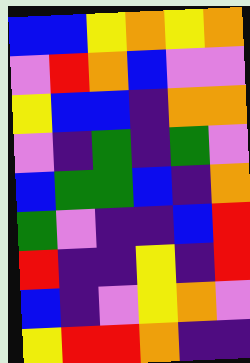[["blue", "blue", "yellow", "orange", "yellow", "orange"], ["violet", "red", "orange", "blue", "violet", "violet"], ["yellow", "blue", "blue", "indigo", "orange", "orange"], ["violet", "indigo", "green", "indigo", "green", "violet"], ["blue", "green", "green", "blue", "indigo", "orange"], ["green", "violet", "indigo", "indigo", "blue", "red"], ["red", "indigo", "indigo", "yellow", "indigo", "red"], ["blue", "indigo", "violet", "yellow", "orange", "violet"], ["yellow", "red", "red", "orange", "indigo", "indigo"]]